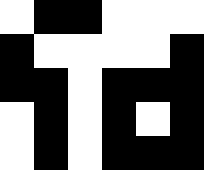[["white", "black", "black", "white", "white", "white"], ["black", "white", "white", "white", "white", "black"], ["black", "black", "white", "black", "black", "black"], ["white", "black", "white", "black", "white", "black"], ["white", "black", "white", "black", "black", "black"]]